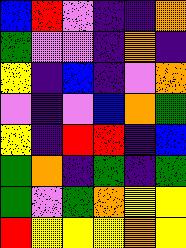[["blue", "red", "violet", "indigo", "indigo", "orange"], ["green", "violet", "violet", "indigo", "orange", "indigo"], ["yellow", "indigo", "blue", "indigo", "violet", "orange"], ["violet", "indigo", "violet", "blue", "orange", "green"], ["yellow", "indigo", "red", "red", "indigo", "blue"], ["green", "orange", "indigo", "green", "indigo", "green"], ["green", "violet", "green", "orange", "yellow", "yellow"], ["red", "yellow", "yellow", "yellow", "orange", "yellow"]]